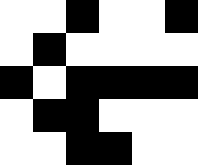[["white", "white", "black", "white", "white", "black"], ["white", "black", "white", "white", "white", "white"], ["black", "white", "black", "black", "black", "black"], ["white", "black", "black", "white", "white", "white"], ["white", "white", "black", "black", "white", "white"]]